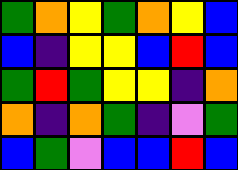[["green", "orange", "yellow", "green", "orange", "yellow", "blue"], ["blue", "indigo", "yellow", "yellow", "blue", "red", "blue"], ["green", "red", "green", "yellow", "yellow", "indigo", "orange"], ["orange", "indigo", "orange", "green", "indigo", "violet", "green"], ["blue", "green", "violet", "blue", "blue", "red", "blue"]]